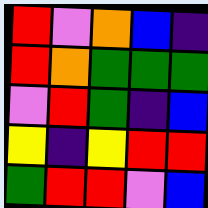[["red", "violet", "orange", "blue", "indigo"], ["red", "orange", "green", "green", "green"], ["violet", "red", "green", "indigo", "blue"], ["yellow", "indigo", "yellow", "red", "red"], ["green", "red", "red", "violet", "blue"]]